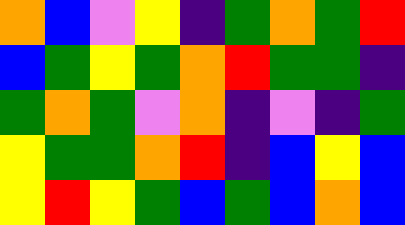[["orange", "blue", "violet", "yellow", "indigo", "green", "orange", "green", "red"], ["blue", "green", "yellow", "green", "orange", "red", "green", "green", "indigo"], ["green", "orange", "green", "violet", "orange", "indigo", "violet", "indigo", "green"], ["yellow", "green", "green", "orange", "red", "indigo", "blue", "yellow", "blue"], ["yellow", "red", "yellow", "green", "blue", "green", "blue", "orange", "blue"]]